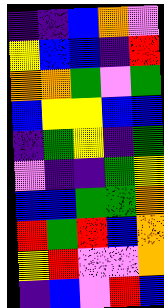[["indigo", "indigo", "blue", "orange", "violet"], ["yellow", "blue", "blue", "indigo", "red"], ["orange", "orange", "green", "violet", "green"], ["blue", "yellow", "yellow", "blue", "blue"], ["indigo", "green", "yellow", "indigo", "green"], ["violet", "indigo", "indigo", "green", "yellow"], ["blue", "blue", "green", "green", "orange"], ["red", "green", "red", "blue", "orange"], ["yellow", "red", "violet", "violet", "orange"], ["indigo", "blue", "violet", "red", "blue"]]